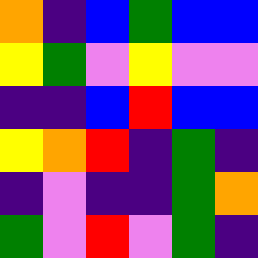[["orange", "indigo", "blue", "green", "blue", "blue"], ["yellow", "green", "violet", "yellow", "violet", "violet"], ["indigo", "indigo", "blue", "red", "blue", "blue"], ["yellow", "orange", "red", "indigo", "green", "indigo"], ["indigo", "violet", "indigo", "indigo", "green", "orange"], ["green", "violet", "red", "violet", "green", "indigo"]]